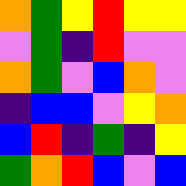[["orange", "green", "yellow", "red", "yellow", "yellow"], ["violet", "green", "indigo", "red", "violet", "violet"], ["orange", "green", "violet", "blue", "orange", "violet"], ["indigo", "blue", "blue", "violet", "yellow", "orange"], ["blue", "red", "indigo", "green", "indigo", "yellow"], ["green", "orange", "red", "blue", "violet", "blue"]]